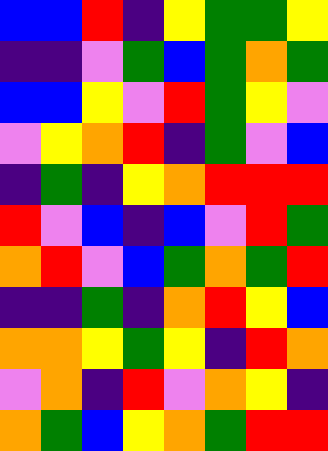[["blue", "blue", "red", "indigo", "yellow", "green", "green", "yellow"], ["indigo", "indigo", "violet", "green", "blue", "green", "orange", "green"], ["blue", "blue", "yellow", "violet", "red", "green", "yellow", "violet"], ["violet", "yellow", "orange", "red", "indigo", "green", "violet", "blue"], ["indigo", "green", "indigo", "yellow", "orange", "red", "red", "red"], ["red", "violet", "blue", "indigo", "blue", "violet", "red", "green"], ["orange", "red", "violet", "blue", "green", "orange", "green", "red"], ["indigo", "indigo", "green", "indigo", "orange", "red", "yellow", "blue"], ["orange", "orange", "yellow", "green", "yellow", "indigo", "red", "orange"], ["violet", "orange", "indigo", "red", "violet", "orange", "yellow", "indigo"], ["orange", "green", "blue", "yellow", "orange", "green", "red", "red"]]